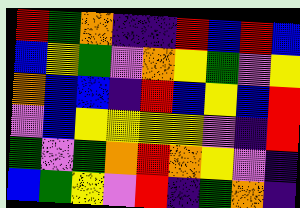[["red", "green", "orange", "indigo", "indigo", "red", "blue", "red", "blue"], ["blue", "yellow", "green", "violet", "orange", "yellow", "green", "violet", "yellow"], ["orange", "blue", "blue", "indigo", "red", "blue", "yellow", "blue", "red"], ["violet", "blue", "yellow", "yellow", "yellow", "yellow", "violet", "indigo", "red"], ["green", "violet", "green", "orange", "red", "orange", "yellow", "violet", "indigo"], ["blue", "green", "yellow", "violet", "red", "indigo", "green", "orange", "indigo"]]